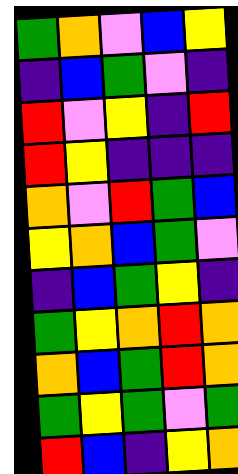[["green", "orange", "violet", "blue", "yellow"], ["indigo", "blue", "green", "violet", "indigo"], ["red", "violet", "yellow", "indigo", "red"], ["red", "yellow", "indigo", "indigo", "indigo"], ["orange", "violet", "red", "green", "blue"], ["yellow", "orange", "blue", "green", "violet"], ["indigo", "blue", "green", "yellow", "indigo"], ["green", "yellow", "orange", "red", "orange"], ["orange", "blue", "green", "red", "orange"], ["green", "yellow", "green", "violet", "green"], ["red", "blue", "indigo", "yellow", "orange"]]